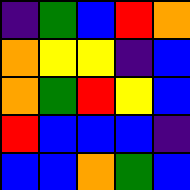[["indigo", "green", "blue", "red", "orange"], ["orange", "yellow", "yellow", "indigo", "blue"], ["orange", "green", "red", "yellow", "blue"], ["red", "blue", "blue", "blue", "indigo"], ["blue", "blue", "orange", "green", "blue"]]